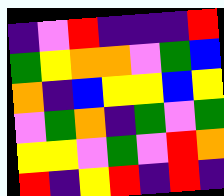[["indigo", "violet", "red", "indigo", "indigo", "indigo", "red"], ["green", "yellow", "orange", "orange", "violet", "green", "blue"], ["orange", "indigo", "blue", "yellow", "yellow", "blue", "yellow"], ["violet", "green", "orange", "indigo", "green", "violet", "green"], ["yellow", "yellow", "violet", "green", "violet", "red", "orange"], ["red", "indigo", "yellow", "red", "indigo", "red", "indigo"]]